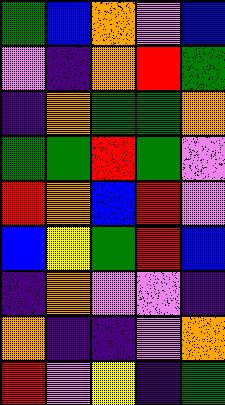[["green", "blue", "orange", "violet", "blue"], ["violet", "indigo", "orange", "red", "green"], ["indigo", "orange", "green", "green", "orange"], ["green", "green", "red", "green", "violet"], ["red", "orange", "blue", "red", "violet"], ["blue", "yellow", "green", "red", "blue"], ["indigo", "orange", "violet", "violet", "indigo"], ["orange", "indigo", "indigo", "violet", "orange"], ["red", "violet", "yellow", "indigo", "green"]]